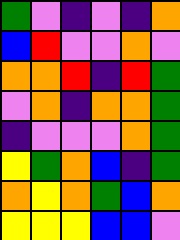[["green", "violet", "indigo", "violet", "indigo", "orange"], ["blue", "red", "violet", "violet", "orange", "violet"], ["orange", "orange", "red", "indigo", "red", "green"], ["violet", "orange", "indigo", "orange", "orange", "green"], ["indigo", "violet", "violet", "violet", "orange", "green"], ["yellow", "green", "orange", "blue", "indigo", "green"], ["orange", "yellow", "orange", "green", "blue", "orange"], ["yellow", "yellow", "yellow", "blue", "blue", "violet"]]